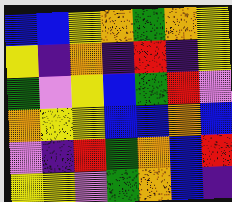[["blue", "blue", "yellow", "orange", "green", "orange", "yellow"], ["yellow", "indigo", "orange", "indigo", "red", "indigo", "yellow"], ["green", "violet", "yellow", "blue", "green", "red", "violet"], ["orange", "yellow", "yellow", "blue", "blue", "orange", "blue"], ["violet", "indigo", "red", "green", "orange", "blue", "red"], ["yellow", "yellow", "violet", "green", "orange", "blue", "indigo"]]